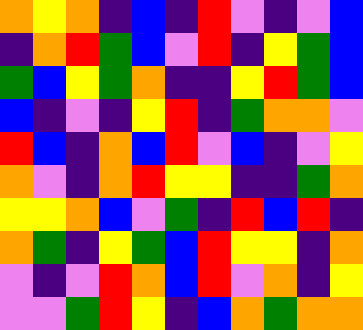[["orange", "yellow", "orange", "indigo", "blue", "indigo", "red", "violet", "indigo", "violet", "blue"], ["indigo", "orange", "red", "green", "blue", "violet", "red", "indigo", "yellow", "green", "blue"], ["green", "blue", "yellow", "green", "orange", "indigo", "indigo", "yellow", "red", "green", "blue"], ["blue", "indigo", "violet", "indigo", "yellow", "red", "indigo", "green", "orange", "orange", "violet"], ["red", "blue", "indigo", "orange", "blue", "red", "violet", "blue", "indigo", "violet", "yellow"], ["orange", "violet", "indigo", "orange", "red", "yellow", "yellow", "indigo", "indigo", "green", "orange"], ["yellow", "yellow", "orange", "blue", "violet", "green", "indigo", "red", "blue", "red", "indigo"], ["orange", "green", "indigo", "yellow", "green", "blue", "red", "yellow", "yellow", "indigo", "orange"], ["violet", "indigo", "violet", "red", "orange", "blue", "red", "violet", "orange", "indigo", "yellow"], ["violet", "violet", "green", "red", "yellow", "indigo", "blue", "orange", "green", "orange", "orange"]]